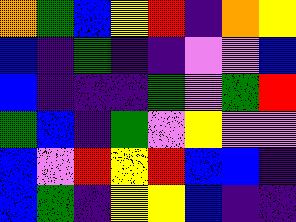[["orange", "green", "blue", "yellow", "red", "indigo", "orange", "yellow"], ["blue", "indigo", "green", "indigo", "indigo", "violet", "violet", "blue"], ["blue", "indigo", "indigo", "indigo", "green", "violet", "green", "red"], ["green", "blue", "indigo", "green", "violet", "yellow", "violet", "violet"], ["blue", "violet", "red", "yellow", "red", "blue", "blue", "indigo"], ["blue", "green", "indigo", "yellow", "yellow", "blue", "indigo", "indigo"]]